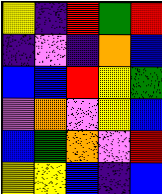[["yellow", "indigo", "red", "green", "red"], ["indigo", "violet", "indigo", "orange", "blue"], ["blue", "blue", "red", "yellow", "green"], ["violet", "orange", "violet", "yellow", "blue"], ["blue", "green", "orange", "violet", "red"], ["yellow", "yellow", "blue", "indigo", "blue"]]